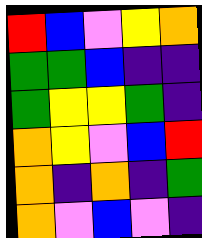[["red", "blue", "violet", "yellow", "orange"], ["green", "green", "blue", "indigo", "indigo"], ["green", "yellow", "yellow", "green", "indigo"], ["orange", "yellow", "violet", "blue", "red"], ["orange", "indigo", "orange", "indigo", "green"], ["orange", "violet", "blue", "violet", "indigo"]]